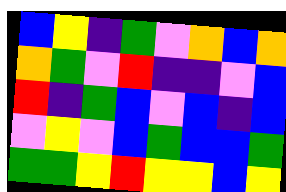[["blue", "yellow", "indigo", "green", "violet", "orange", "blue", "orange"], ["orange", "green", "violet", "red", "indigo", "indigo", "violet", "blue"], ["red", "indigo", "green", "blue", "violet", "blue", "indigo", "blue"], ["violet", "yellow", "violet", "blue", "green", "blue", "blue", "green"], ["green", "green", "yellow", "red", "yellow", "yellow", "blue", "yellow"]]